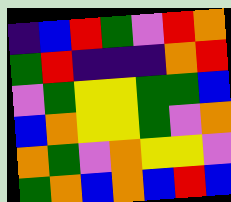[["indigo", "blue", "red", "green", "violet", "red", "orange"], ["green", "red", "indigo", "indigo", "indigo", "orange", "red"], ["violet", "green", "yellow", "yellow", "green", "green", "blue"], ["blue", "orange", "yellow", "yellow", "green", "violet", "orange"], ["orange", "green", "violet", "orange", "yellow", "yellow", "violet"], ["green", "orange", "blue", "orange", "blue", "red", "blue"]]